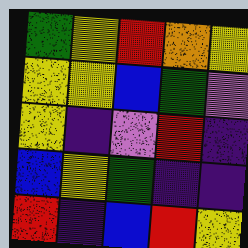[["green", "yellow", "red", "orange", "yellow"], ["yellow", "yellow", "blue", "green", "violet"], ["yellow", "indigo", "violet", "red", "indigo"], ["blue", "yellow", "green", "indigo", "indigo"], ["red", "indigo", "blue", "red", "yellow"]]